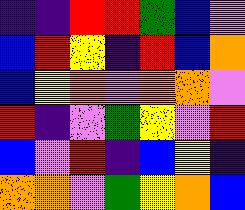[["indigo", "indigo", "red", "red", "green", "blue", "violet"], ["blue", "red", "yellow", "indigo", "red", "blue", "orange"], ["blue", "yellow", "orange", "violet", "orange", "orange", "violet"], ["red", "indigo", "violet", "green", "yellow", "violet", "red"], ["blue", "violet", "red", "indigo", "blue", "yellow", "indigo"], ["orange", "orange", "violet", "green", "yellow", "orange", "blue"]]